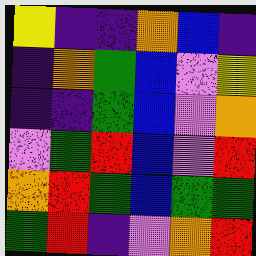[["yellow", "indigo", "indigo", "orange", "blue", "indigo"], ["indigo", "orange", "green", "blue", "violet", "yellow"], ["indigo", "indigo", "green", "blue", "violet", "orange"], ["violet", "green", "red", "blue", "violet", "red"], ["orange", "red", "green", "blue", "green", "green"], ["green", "red", "indigo", "violet", "orange", "red"]]